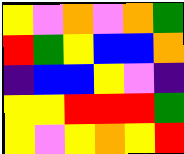[["yellow", "violet", "orange", "violet", "orange", "green"], ["red", "green", "yellow", "blue", "blue", "orange"], ["indigo", "blue", "blue", "yellow", "violet", "indigo"], ["yellow", "yellow", "red", "red", "red", "green"], ["yellow", "violet", "yellow", "orange", "yellow", "red"]]